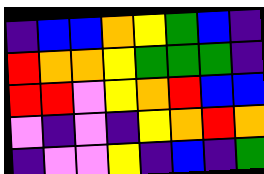[["indigo", "blue", "blue", "orange", "yellow", "green", "blue", "indigo"], ["red", "orange", "orange", "yellow", "green", "green", "green", "indigo"], ["red", "red", "violet", "yellow", "orange", "red", "blue", "blue"], ["violet", "indigo", "violet", "indigo", "yellow", "orange", "red", "orange"], ["indigo", "violet", "violet", "yellow", "indigo", "blue", "indigo", "green"]]